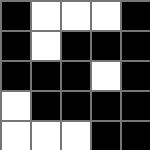[["black", "white", "white", "white", "black"], ["black", "white", "black", "black", "black"], ["black", "black", "black", "white", "black"], ["white", "black", "black", "black", "black"], ["white", "white", "white", "black", "black"]]